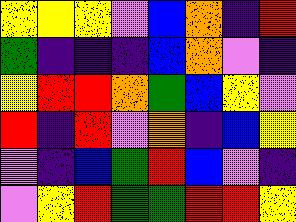[["yellow", "yellow", "yellow", "violet", "blue", "orange", "indigo", "red"], ["green", "indigo", "indigo", "indigo", "blue", "orange", "violet", "indigo"], ["yellow", "red", "red", "orange", "green", "blue", "yellow", "violet"], ["red", "indigo", "red", "violet", "orange", "indigo", "blue", "yellow"], ["violet", "indigo", "blue", "green", "red", "blue", "violet", "indigo"], ["violet", "yellow", "red", "green", "green", "red", "red", "yellow"]]